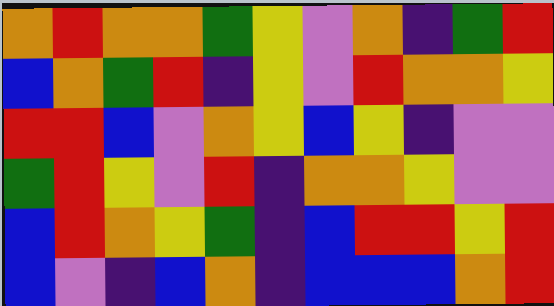[["orange", "red", "orange", "orange", "green", "yellow", "violet", "orange", "indigo", "green", "red"], ["blue", "orange", "green", "red", "indigo", "yellow", "violet", "red", "orange", "orange", "yellow"], ["red", "red", "blue", "violet", "orange", "yellow", "blue", "yellow", "indigo", "violet", "violet"], ["green", "red", "yellow", "violet", "red", "indigo", "orange", "orange", "yellow", "violet", "violet"], ["blue", "red", "orange", "yellow", "green", "indigo", "blue", "red", "red", "yellow", "red"], ["blue", "violet", "indigo", "blue", "orange", "indigo", "blue", "blue", "blue", "orange", "red"]]